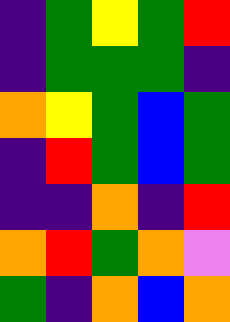[["indigo", "green", "yellow", "green", "red"], ["indigo", "green", "green", "green", "indigo"], ["orange", "yellow", "green", "blue", "green"], ["indigo", "red", "green", "blue", "green"], ["indigo", "indigo", "orange", "indigo", "red"], ["orange", "red", "green", "orange", "violet"], ["green", "indigo", "orange", "blue", "orange"]]